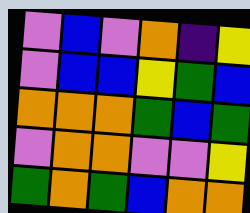[["violet", "blue", "violet", "orange", "indigo", "yellow"], ["violet", "blue", "blue", "yellow", "green", "blue"], ["orange", "orange", "orange", "green", "blue", "green"], ["violet", "orange", "orange", "violet", "violet", "yellow"], ["green", "orange", "green", "blue", "orange", "orange"]]